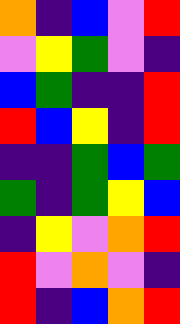[["orange", "indigo", "blue", "violet", "red"], ["violet", "yellow", "green", "violet", "indigo"], ["blue", "green", "indigo", "indigo", "red"], ["red", "blue", "yellow", "indigo", "red"], ["indigo", "indigo", "green", "blue", "green"], ["green", "indigo", "green", "yellow", "blue"], ["indigo", "yellow", "violet", "orange", "red"], ["red", "violet", "orange", "violet", "indigo"], ["red", "indigo", "blue", "orange", "red"]]